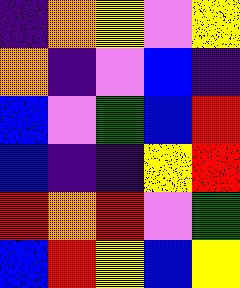[["indigo", "orange", "yellow", "violet", "yellow"], ["orange", "indigo", "violet", "blue", "indigo"], ["blue", "violet", "green", "blue", "red"], ["blue", "indigo", "indigo", "yellow", "red"], ["red", "orange", "red", "violet", "green"], ["blue", "red", "yellow", "blue", "yellow"]]